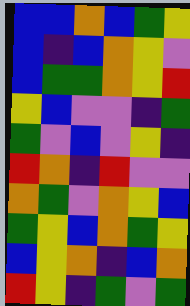[["blue", "blue", "orange", "blue", "green", "yellow"], ["blue", "indigo", "blue", "orange", "yellow", "violet"], ["blue", "green", "green", "orange", "yellow", "red"], ["yellow", "blue", "violet", "violet", "indigo", "green"], ["green", "violet", "blue", "violet", "yellow", "indigo"], ["red", "orange", "indigo", "red", "violet", "violet"], ["orange", "green", "violet", "orange", "yellow", "blue"], ["green", "yellow", "blue", "orange", "green", "yellow"], ["blue", "yellow", "orange", "indigo", "blue", "orange"], ["red", "yellow", "indigo", "green", "violet", "green"]]